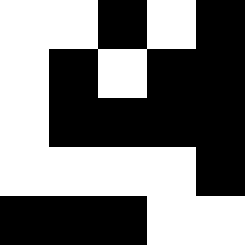[["white", "white", "black", "white", "black"], ["white", "black", "white", "black", "black"], ["white", "black", "black", "black", "black"], ["white", "white", "white", "white", "black"], ["black", "black", "black", "white", "white"]]